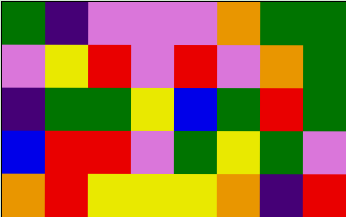[["green", "indigo", "violet", "violet", "violet", "orange", "green", "green"], ["violet", "yellow", "red", "violet", "red", "violet", "orange", "green"], ["indigo", "green", "green", "yellow", "blue", "green", "red", "green"], ["blue", "red", "red", "violet", "green", "yellow", "green", "violet"], ["orange", "red", "yellow", "yellow", "yellow", "orange", "indigo", "red"]]